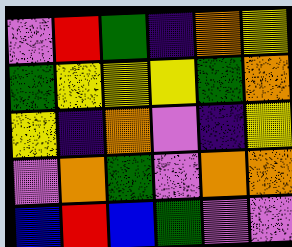[["violet", "red", "green", "indigo", "orange", "yellow"], ["green", "yellow", "yellow", "yellow", "green", "orange"], ["yellow", "indigo", "orange", "violet", "indigo", "yellow"], ["violet", "orange", "green", "violet", "orange", "orange"], ["blue", "red", "blue", "green", "violet", "violet"]]